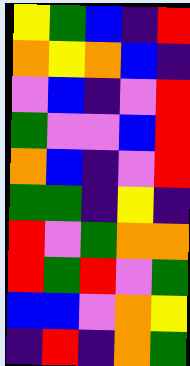[["yellow", "green", "blue", "indigo", "red"], ["orange", "yellow", "orange", "blue", "indigo"], ["violet", "blue", "indigo", "violet", "red"], ["green", "violet", "violet", "blue", "red"], ["orange", "blue", "indigo", "violet", "red"], ["green", "green", "indigo", "yellow", "indigo"], ["red", "violet", "green", "orange", "orange"], ["red", "green", "red", "violet", "green"], ["blue", "blue", "violet", "orange", "yellow"], ["indigo", "red", "indigo", "orange", "green"]]